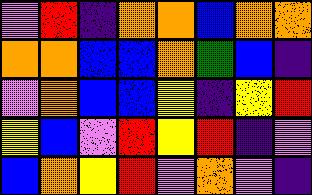[["violet", "red", "indigo", "orange", "orange", "blue", "orange", "orange"], ["orange", "orange", "blue", "blue", "orange", "green", "blue", "indigo"], ["violet", "orange", "blue", "blue", "yellow", "indigo", "yellow", "red"], ["yellow", "blue", "violet", "red", "yellow", "red", "indigo", "violet"], ["blue", "orange", "yellow", "red", "violet", "orange", "violet", "indigo"]]